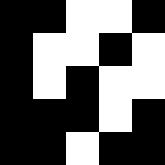[["black", "black", "white", "white", "black"], ["black", "white", "white", "black", "white"], ["black", "white", "black", "white", "white"], ["black", "black", "black", "white", "black"], ["black", "black", "white", "black", "black"]]